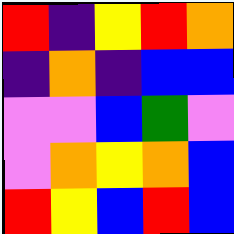[["red", "indigo", "yellow", "red", "orange"], ["indigo", "orange", "indigo", "blue", "blue"], ["violet", "violet", "blue", "green", "violet"], ["violet", "orange", "yellow", "orange", "blue"], ["red", "yellow", "blue", "red", "blue"]]